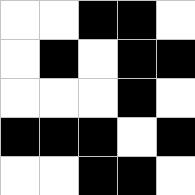[["white", "white", "black", "black", "white"], ["white", "black", "white", "black", "black"], ["white", "white", "white", "black", "white"], ["black", "black", "black", "white", "black"], ["white", "white", "black", "black", "white"]]